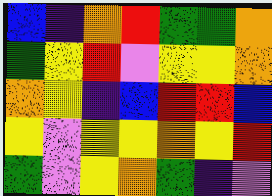[["blue", "indigo", "orange", "red", "green", "green", "orange"], ["green", "yellow", "red", "violet", "yellow", "yellow", "orange"], ["orange", "yellow", "indigo", "blue", "red", "red", "blue"], ["yellow", "violet", "yellow", "yellow", "orange", "yellow", "red"], ["green", "violet", "yellow", "orange", "green", "indigo", "violet"]]